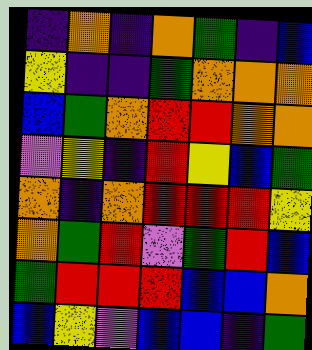[["indigo", "orange", "indigo", "orange", "green", "indigo", "blue"], ["yellow", "indigo", "indigo", "green", "orange", "orange", "orange"], ["blue", "green", "orange", "red", "red", "orange", "orange"], ["violet", "yellow", "indigo", "red", "yellow", "blue", "green"], ["orange", "indigo", "orange", "red", "red", "red", "yellow"], ["orange", "green", "red", "violet", "green", "red", "blue"], ["green", "red", "red", "red", "blue", "blue", "orange"], ["blue", "yellow", "violet", "blue", "blue", "indigo", "green"]]